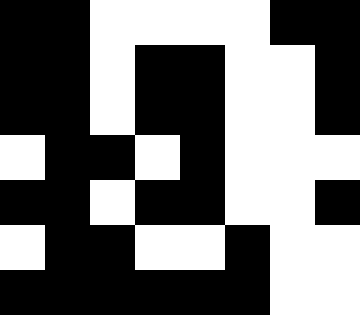[["black", "black", "white", "white", "white", "white", "black", "black"], ["black", "black", "white", "black", "black", "white", "white", "black"], ["black", "black", "white", "black", "black", "white", "white", "black"], ["white", "black", "black", "white", "black", "white", "white", "white"], ["black", "black", "white", "black", "black", "white", "white", "black"], ["white", "black", "black", "white", "white", "black", "white", "white"], ["black", "black", "black", "black", "black", "black", "white", "white"]]